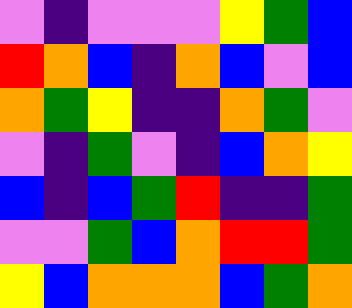[["violet", "indigo", "violet", "violet", "violet", "yellow", "green", "blue"], ["red", "orange", "blue", "indigo", "orange", "blue", "violet", "blue"], ["orange", "green", "yellow", "indigo", "indigo", "orange", "green", "violet"], ["violet", "indigo", "green", "violet", "indigo", "blue", "orange", "yellow"], ["blue", "indigo", "blue", "green", "red", "indigo", "indigo", "green"], ["violet", "violet", "green", "blue", "orange", "red", "red", "green"], ["yellow", "blue", "orange", "orange", "orange", "blue", "green", "orange"]]